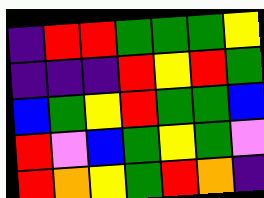[["indigo", "red", "red", "green", "green", "green", "yellow"], ["indigo", "indigo", "indigo", "red", "yellow", "red", "green"], ["blue", "green", "yellow", "red", "green", "green", "blue"], ["red", "violet", "blue", "green", "yellow", "green", "violet"], ["red", "orange", "yellow", "green", "red", "orange", "indigo"]]